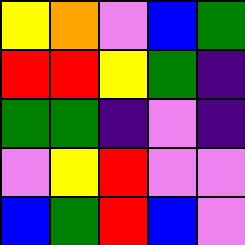[["yellow", "orange", "violet", "blue", "green"], ["red", "red", "yellow", "green", "indigo"], ["green", "green", "indigo", "violet", "indigo"], ["violet", "yellow", "red", "violet", "violet"], ["blue", "green", "red", "blue", "violet"]]